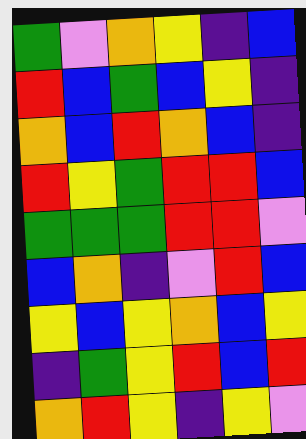[["green", "violet", "orange", "yellow", "indigo", "blue"], ["red", "blue", "green", "blue", "yellow", "indigo"], ["orange", "blue", "red", "orange", "blue", "indigo"], ["red", "yellow", "green", "red", "red", "blue"], ["green", "green", "green", "red", "red", "violet"], ["blue", "orange", "indigo", "violet", "red", "blue"], ["yellow", "blue", "yellow", "orange", "blue", "yellow"], ["indigo", "green", "yellow", "red", "blue", "red"], ["orange", "red", "yellow", "indigo", "yellow", "violet"]]